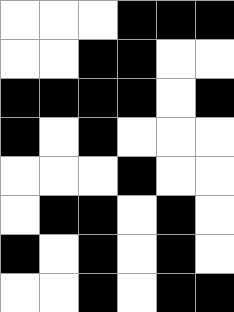[["white", "white", "white", "black", "black", "black"], ["white", "white", "black", "black", "white", "white"], ["black", "black", "black", "black", "white", "black"], ["black", "white", "black", "white", "white", "white"], ["white", "white", "white", "black", "white", "white"], ["white", "black", "black", "white", "black", "white"], ["black", "white", "black", "white", "black", "white"], ["white", "white", "black", "white", "black", "black"]]